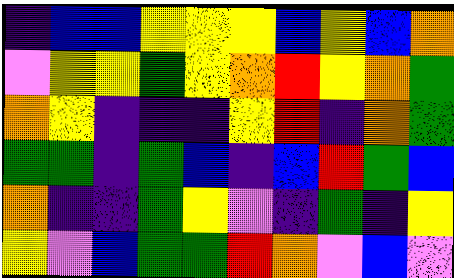[["indigo", "blue", "blue", "yellow", "yellow", "yellow", "blue", "yellow", "blue", "orange"], ["violet", "yellow", "yellow", "green", "yellow", "orange", "red", "yellow", "orange", "green"], ["orange", "yellow", "indigo", "indigo", "indigo", "yellow", "red", "indigo", "orange", "green"], ["green", "green", "indigo", "green", "blue", "indigo", "blue", "red", "green", "blue"], ["orange", "indigo", "indigo", "green", "yellow", "violet", "indigo", "green", "indigo", "yellow"], ["yellow", "violet", "blue", "green", "green", "red", "orange", "violet", "blue", "violet"]]